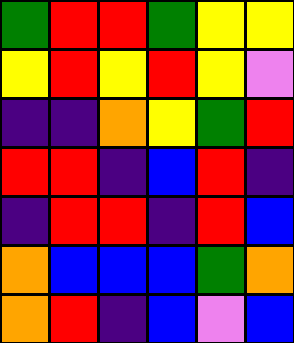[["green", "red", "red", "green", "yellow", "yellow"], ["yellow", "red", "yellow", "red", "yellow", "violet"], ["indigo", "indigo", "orange", "yellow", "green", "red"], ["red", "red", "indigo", "blue", "red", "indigo"], ["indigo", "red", "red", "indigo", "red", "blue"], ["orange", "blue", "blue", "blue", "green", "orange"], ["orange", "red", "indigo", "blue", "violet", "blue"]]